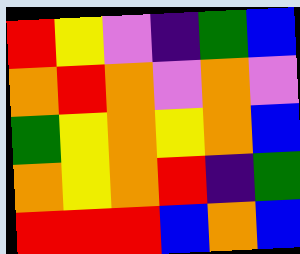[["red", "yellow", "violet", "indigo", "green", "blue"], ["orange", "red", "orange", "violet", "orange", "violet"], ["green", "yellow", "orange", "yellow", "orange", "blue"], ["orange", "yellow", "orange", "red", "indigo", "green"], ["red", "red", "red", "blue", "orange", "blue"]]